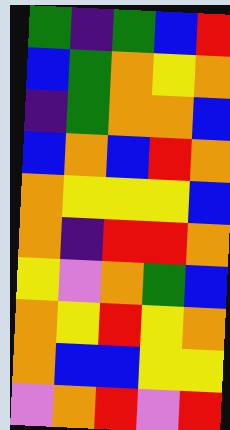[["green", "indigo", "green", "blue", "red"], ["blue", "green", "orange", "yellow", "orange"], ["indigo", "green", "orange", "orange", "blue"], ["blue", "orange", "blue", "red", "orange"], ["orange", "yellow", "yellow", "yellow", "blue"], ["orange", "indigo", "red", "red", "orange"], ["yellow", "violet", "orange", "green", "blue"], ["orange", "yellow", "red", "yellow", "orange"], ["orange", "blue", "blue", "yellow", "yellow"], ["violet", "orange", "red", "violet", "red"]]